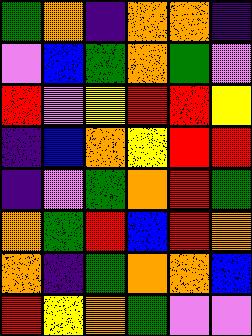[["green", "orange", "indigo", "orange", "orange", "indigo"], ["violet", "blue", "green", "orange", "green", "violet"], ["red", "violet", "yellow", "red", "red", "yellow"], ["indigo", "blue", "orange", "yellow", "red", "red"], ["indigo", "violet", "green", "orange", "red", "green"], ["orange", "green", "red", "blue", "red", "orange"], ["orange", "indigo", "green", "orange", "orange", "blue"], ["red", "yellow", "orange", "green", "violet", "violet"]]